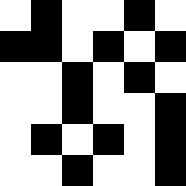[["white", "black", "white", "white", "black", "white"], ["black", "black", "white", "black", "white", "black"], ["white", "white", "black", "white", "black", "white"], ["white", "white", "black", "white", "white", "black"], ["white", "black", "white", "black", "white", "black"], ["white", "white", "black", "white", "white", "black"]]